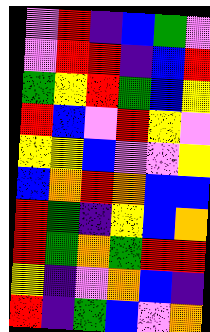[["violet", "red", "indigo", "blue", "green", "violet"], ["violet", "red", "red", "indigo", "blue", "red"], ["green", "yellow", "red", "green", "blue", "yellow"], ["red", "blue", "violet", "red", "yellow", "violet"], ["yellow", "yellow", "blue", "violet", "violet", "yellow"], ["blue", "orange", "red", "orange", "blue", "blue"], ["red", "green", "indigo", "yellow", "blue", "orange"], ["red", "green", "orange", "green", "red", "red"], ["yellow", "indigo", "violet", "orange", "blue", "indigo"], ["red", "indigo", "green", "blue", "violet", "orange"]]